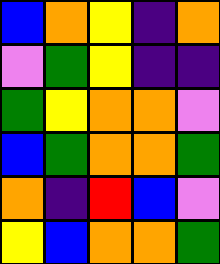[["blue", "orange", "yellow", "indigo", "orange"], ["violet", "green", "yellow", "indigo", "indigo"], ["green", "yellow", "orange", "orange", "violet"], ["blue", "green", "orange", "orange", "green"], ["orange", "indigo", "red", "blue", "violet"], ["yellow", "blue", "orange", "orange", "green"]]